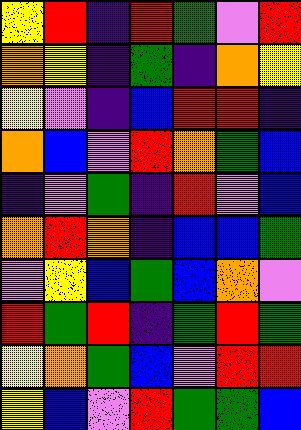[["yellow", "red", "indigo", "red", "green", "violet", "red"], ["orange", "yellow", "indigo", "green", "indigo", "orange", "yellow"], ["yellow", "violet", "indigo", "blue", "red", "red", "indigo"], ["orange", "blue", "violet", "red", "orange", "green", "blue"], ["indigo", "violet", "green", "indigo", "red", "violet", "blue"], ["orange", "red", "orange", "indigo", "blue", "blue", "green"], ["violet", "yellow", "blue", "green", "blue", "orange", "violet"], ["red", "green", "red", "indigo", "green", "red", "green"], ["yellow", "orange", "green", "blue", "violet", "red", "red"], ["yellow", "blue", "violet", "red", "green", "green", "blue"]]